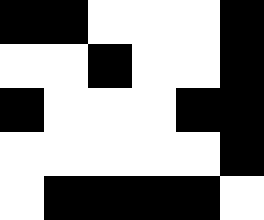[["black", "black", "white", "white", "white", "black"], ["white", "white", "black", "white", "white", "black"], ["black", "white", "white", "white", "black", "black"], ["white", "white", "white", "white", "white", "black"], ["white", "black", "black", "black", "black", "white"]]